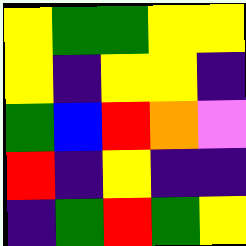[["yellow", "green", "green", "yellow", "yellow"], ["yellow", "indigo", "yellow", "yellow", "indigo"], ["green", "blue", "red", "orange", "violet"], ["red", "indigo", "yellow", "indigo", "indigo"], ["indigo", "green", "red", "green", "yellow"]]